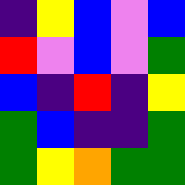[["indigo", "yellow", "blue", "violet", "blue"], ["red", "violet", "blue", "violet", "green"], ["blue", "indigo", "red", "indigo", "yellow"], ["green", "blue", "indigo", "indigo", "green"], ["green", "yellow", "orange", "green", "green"]]